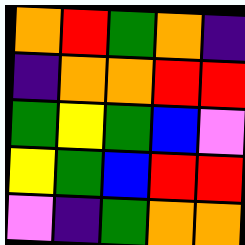[["orange", "red", "green", "orange", "indigo"], ["indigo", "orange", "orange", "red", "red"], ["green", "yellow", "green", "blue", "violet"], ["yellow", "green", "blue", "red", "red"], ["violet", "indigo", "green", "orange", "orange"]]